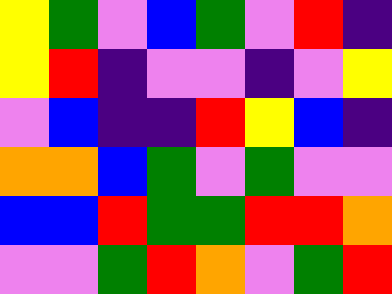[["yellow", "green", "violet", "blue", "green", "violet", "red", "indigo"], ["yellow", "red", "indigo", "violet", "violet", "indigo", "violet", "yellow"], ["violet", "blue", "indigo", "indigo", "red", "yellow", "blue", "indigo"], ["orange", "orange", "blue", "green", "violet", "green", "violet", "violet"], ["blue", "blue", "red", "green", "green", "red", "red", "orange"], ["violet", "violet", "green", "red", "orange", "violet", "green", "red"]]